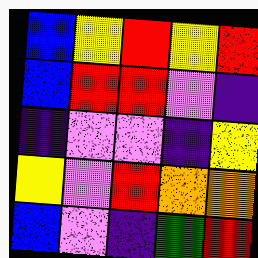[["blue", "yellow", "red", "yellow", "red"], ["blue", "red", "red", "violet", "indigo"], ["indigo", "violet", "violet", "indigo", "yellow"], ["yellow", "violet", "red", "orange", "orange"], ["blue", "violet", "indigo", "green", "red"]]